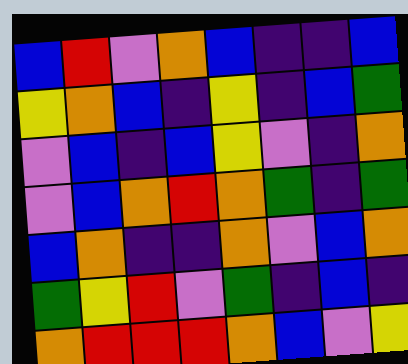[["blue", "red", "violet", "orange", "blue", "indigo", "indigo", "blue"], ["yellow", "orange", "blue", "indigo", "yellow", "indigo", "blue", "green"], ["violet", "blue", "indigo", "blue", "yellow", "violet", "indigo", "orange"], ["violet", "blue", "orange", "red", "orange", "green", "indigo", "green"], ["blue", "orange", "indigo", "indigo", "orange", "violet", "blue", "orange"], ["green", "yellow", "red", "violet", "green", "indigo", "blue", "indigo"], ["orange", "red", "red", "red", "orange", "blue", "violet", "yellow"]]